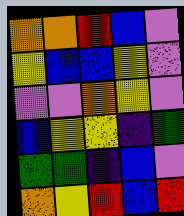[["orange", "orange", "red", "blue", "violet"], ["yellow", "blue", "blue", "yellow", "violet"], ["violet", "violet", "orange", "yellow", "violet"], ["blue", "yellow", "yellow", "indigo", "green"], ["green", "green", "indigo", "blue", "violet"], ["orange", "yellow", "red", "blue", "red"]]